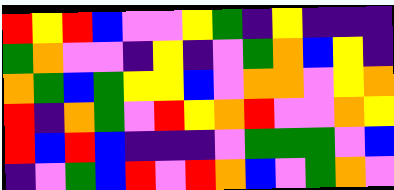[["red", "yellow", "red", "blue", "violet", "violet", "yellow", "green", "indigo", "yellow", "indigo", "indigo", "indigo"], ["green", "orange", "violet", "violet", "indigo", "yellow", "indigo", "violet", "green", "orange", "blue", "yellow", "indigo"], ["orange", "green", "blue", "green", "yellow", "yellow", "blue", "violet", "orange", "orange", "violet", "yellow", "orange"], ["red", "indigo", "orange", "green", "violet", "red", "yellow", "orange", "red", "violet", "violet", "orange", "yellow"], ["red", "blue", "red", "blue", "indigo", "indigo", "indigo", "violet", "green", "green", "green", "violet", "blue"], ["indigo", "violet", "green", "blue", "red", "violet", "red", "orange", "blue", "violet", "green", "orange", "violet"]]